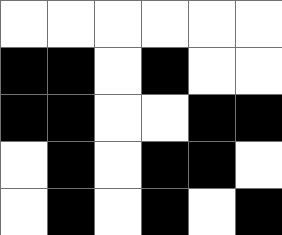[["white", "white", "white", "white", "white", "white"], ["black", "black", "white", "black", "white", "white"], ["black", "black", "white", "white", "black", "black"], ["white", "black", "white", "black", "black", "white"], ["white", "black", "white", "black", "white", "black"]]